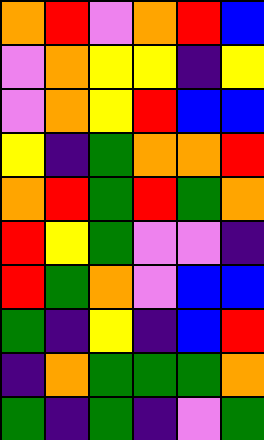[["orange", "red", "violet", "orange", "red", "blue"], ["violet", "orange", "yellow", "yellow", "indigo", "yellow"], ["violet", "orange", "yellow", "red", "blue", "blue"], ["yellow", "indigo", "green", "orange", "orange", "red"], ["orange", "red", "green", "red", "green", "orange"], ["red", "yellow", "green", "violet", "violet", "indigo"], ["red", "green", "orange", "violet", "blue", "blue"], ["green", "indigo", "yellow", "indigo", "blue", "red"], ["indigo", "orange", "green", "green", "green", "orange"], ["green", "indigo", "green", "indigo", "violet", "green"]]